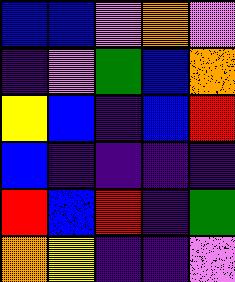[["blue", "blue", "violet", "orange", "violet"], ["indigo", "violet", "green", "blue", "orange"], ["yellow", "blue", "indigo", "blue", "red"], ["blue", "indigo", "indigo", "indigo", "indigo"], ["red", "blue", "red", "indigo", "green"], ["orange", "yellow", "indigo", "indigo", "violet"]]